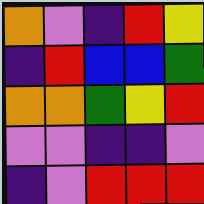[["orange", "violet", "indigo", "red", "yellow"], ["indigo", "red", "blue", "blue", "green"], ["orange", "orange", "green", "yellow", "red"], ["violet", "violet", "indigo", "indigo", "violet"], ["indigo", "violet", "red", "red", "red"]]